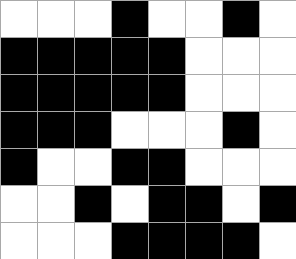[["white", "white", "white", "black", "white", "white", "black", "white"], ["black", "black", "black", "black", "black", "white", "white", "white"], ["black", "black", "black", "black", "black", "white", "white", "white"], ["black", "black", "black", "white", "white", "white", "black", "white"], ["black", "white", "white", "black", "black", "white", "white", "white"], ["white", "white", "black", "white", "black", "black", "white", "black"], ["white", "white", "white", "black", "black", "black", "black", "white"]]